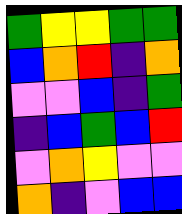[["green", "yellow", "yellow", "green", "green"], ["blue", "orange", "red", "indigo", "orange"], ["violet", "violet", "blue", "indigo", "green"], ["indigo", "blue", "green", "blue", "red"], ["violet", "orange", "yellow", "violet", "violet"], ["orange", "indigo", "violet", "blue", "blue"]]